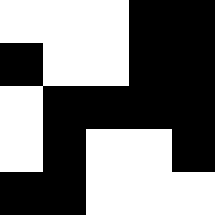[["white", "white", "white", "black", "black"], ["black", "white", "white", "black", "black"], ["white", "black", "black", "black", "black"], ["white", "black", "white", "white", "black"], ["black", "black", "white", "white", "white"]]